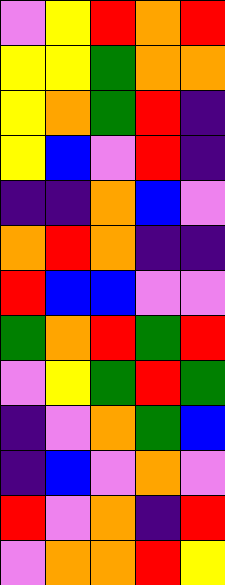[["violet", "yellow", "red", "orange", "red"], ["yellow", "yellow", "green", "orange", "orange"], ["yellow", "orange", "green", "red", "indigo"], ["yellow", "blue", "violet", "red", "indigo"], ["indigo", "indigo", "orange", "blue", "violet"], ["orange", "red", "orange", "indigo", "indigo"], ["red", "blue", "blue", "violet", "violet"], ["green", "orange", "red", "green", "red"], ["violet", "yellow", "green", "red", "green"], ["indigo", "violet", "orange", "green", "blue"], ["indigo", "blue", "violet", "orange", "violet"], ["red", "violet", "orange", "indigo", "red"], ["violet", "orange", "orange", "red", "yellow"]]